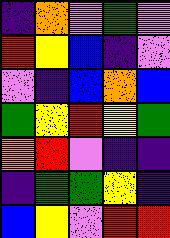[["indigo", "orange", "violet", "green", "violet"], ["red", "yellow", "blue", "indigo", "violet"], ["violet", "indigo", "blue", "orange", "blue"], ["green", "yellow", "red", "yellow", "green"], ["orange", "red", "violet", "indigo", "indigo"], ["indigo", "green", "green", "yellow", "indigo"], ["blue", "yellow", "violet", "red", "red"]]